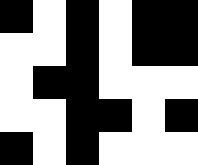[["black", "white", "black", "white", "black", "black"], ["white", "white", "black", "white", "black", "black"], ["white", "black", "black", "white", "white", "white"], ["white", "white", "black", "black", "white", "black"], ["black", "white", "black", "white", "white", "white"]]